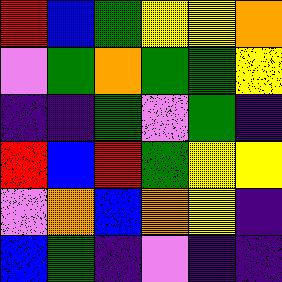[["red", "blue", "green", "yellow", "yellow", "orange"], ["violet", "green", "orange", "green", "green", "yellow"], ["indigo", "indigo", "green", "violet", "green", "indigo"], ["red", "blue", "red", "green", "yellow", "yellow"], ["violet", "orange", "blue", "orange", "yellow", "indigo"], ["blue", "green", "indigo", "violet", "indigo", "indigo"]]